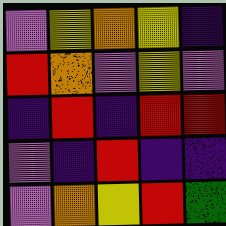[["violet", "yellow", "orange", "yellow", "indigo"], ["red", "orange", "violet", "yellow", "violet"], ["indigo", "red", "indigo", "red", "red"], ["violet", "indigo", "red", "indigo", "indigo"], ["violet", "orange", "yellow", "red", "green"]]